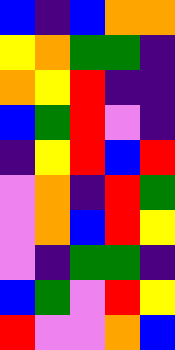[["blue", "indigo", "blue", "orange", "orange"], ["yellow", "orange", "green", "green", "indigo"], ["orange", "yellow", "red", "indigo", "indigo"], ["blue", "green", "red", "violet", "indigo"], ["indigo", "yellow", "red", "blue", "red"], ["violet", "orange", "indigo", "red", "green"], ["violet", "orange", "blue", "red", "yellow"], ["violet", "indigo", "green", "green", "indigo"], ["blue", "green", "violet", "red", "yellow"], ["red", "violet", "violet", "orange", "blue"]]